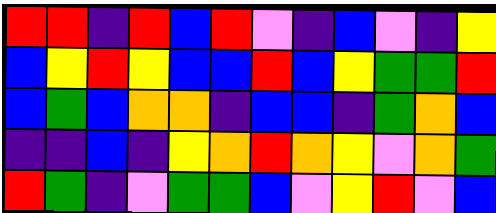[["red", "red", "indigo", "red", "blue", "red", "violet", "indigo", "blue", "violet", "indigo", "yellow"], ["blue", "yellow", "red", "yellow", "blue", "blue", "red", "blue", "yellow", "green", "green", "red"], ["blue", "green", "blue", "orange", "orange", "indigo", "blue", "blue", "indigo", "green", "orange", "blue"], ["indigo", "indigo", "blue", "indigo", "yellow", "orange", "red", "orange", "yellow", "violet", "orange", "green"], ["red", "green", "indigo", "violet", "green", "green", "blue", "violet", "yellow", "red", "violet", "blue"]]